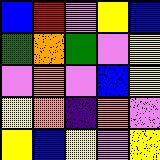[["blue", "red", "violet", "yellow", "blue"], ["green", "orange", "green", "violet", "yellow"], ["violet", "orange", "violet", "blue", "yellow"], ["yellow", "orange", "indigo", "orange", "violet"], ["yellow", "blue", "yellow", "violet", "yellow"]]